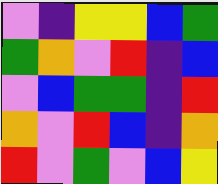[["violet", "indigo", "yellow", "yellow", "blue", "green"], ["green", "orange", "violet", "red", "indigo", "blue"], ["violet", "blue", "green", "green", "indigo", "red"], ["orange", "violet", "red", "blue", "indigo", "orange"], ["red", "violet", "green", "violet", "blue", "yellow"]]